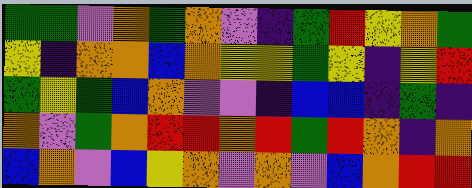[["green", "green", "violet", "orange", "green", "orange", "violet", "indigo", "green", "red", "yellow", "orange", "green"], ["yellow", "indigo", "orange", "orange", "blue", "orange", "yellow", "yellow", "green", "yellow", "indigo", "yellow", "red"], ["green", "yellow", "green", "blue", "orange", "violet", "violet", "indigo", "blue", "blue", "indigo", "green", "indigo"], ["orange", "violet", "green", "orange", "red", "red", "orange", "red", "green", "red", "orange", "indigo", "orange"], ["blue", "orange", "violet", "blue", "yellow", "orange", "violet", "orange", "violet", "blue", "orange", "red", "red"]]